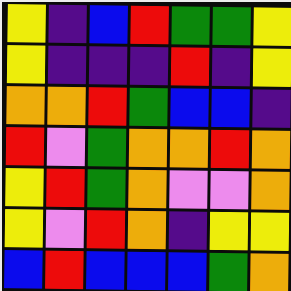[["yellow", "indigo", "blue", "red", "green", "green", "yellow"], ["yellow", "indigo", "indigo", "indigo", "red", "indigo", "yellow"], ["orange", "orange", "red", "green", "blue", "blue", "indigo"], ["red", "violet", "green", "orange", "orange", "red", "orange"], ["yellow", "red", "green", "orange", "violet", "violet", "orange"], ["yellow", "violet", "red", "orange", "indigo", "yellow", "yellow"], ["blue", "red", "blue", "blue", "blue", "green", "orange"]]